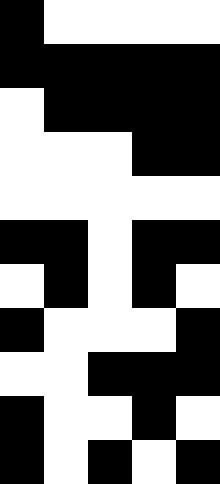[["black", "white", "white", "white", "white"], ["black", "black", "black", "black", "black"], ["white", "black", "black", "black", "black"], ["white", "white", "white", "black", "black"], ["white", "white", "white", "white", "white"], ["black", "black", "white", "black", "black"], ["white", "black", "white", "black", "white"], ["black", "white", "white", "white", "black"], ["white", "white", "black", "black", "black"], ["black", "white", "white", "black", "white"], ["black", "white", "black", "white", "black"]]